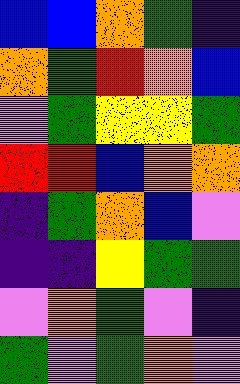[["blue", "blue", "orange", "green", "indigo"], ["orange", "green", "red", "orange", "blue"], ["violet", "green", "yellow", "yellow", "green"], ["red", "red", "blue", "orange", "orange"], ["indigo", "green", "orange", "blue", "violet"], ["indigo", "indigo", "yellow", "green", "green"], ["violet", "orange", "green", "violet", "indigo"], ["green", "violet", "green", "orange", "violet"]]